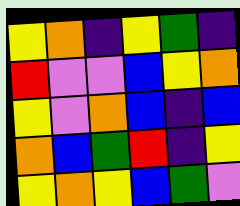[["yellow", "orange", "indigo", "yellow", "green", "indigo"], ["red", "violet", "violet", "blue", "yellow", "orange"], ["yellow", "violet", "orange", "blue", "indigo", "blue"], ["orange", "blue", "green", "red", "indigo", "yellow"], ["yellow", "orange", "yellow", "blue", "green", "violet"]]